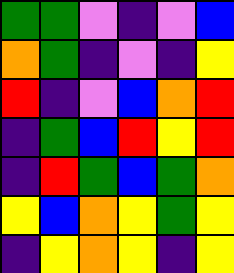[["green", "green", "violet", "indigo", "violet", "blue"], ["orange", "green", "indigo", "violet", "indigo", "yellow"], ["red", "indigo", "violet", "blue", "orange", "red"], ["indigo", "green", "blue", "red", "yellow", "red"], ["indigo", "red", "green", "blue", "green", "orange"], ["yellow", "blue", "orange", "yellow", "green", "yellow"], ["indigo", "yellow", "orange", "yellow", "indigo", "yellow"]]